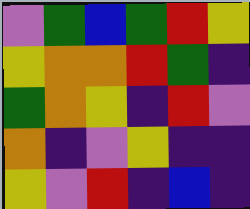[["violet", "green", "blue", "green", "red", "yellow"], ["yellow", "orange", "orange", "red", "green", "indigo"], ["green", "orange", "yellow", "indigo", "red", "violet"], ["orange", "indigo", "violet", "yellow", "indigo", "indigo"], ["yellow", "violet", "red", "indigo", "blue", "indigo"]]